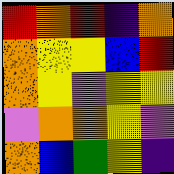[["red", "orange", "red", "indigo", "orange"], ["orange", "yellow", "yellow", "blue", "red"], ["orange", "yellow", "violet", "yellow", "yellow"], ["violet", "orange", "orange", "yellow", "violet"], ["orange", "blue", "green", "yellow", "indigo"]]